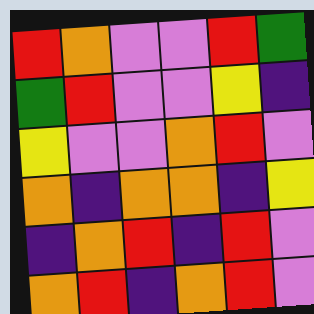[["red", "orange", "violet", "violet", "red", "green"], ["green", "red", "violet", "violet", "yellow", "indigo"], ["yellow", "violet", "violet", "orange", "red", "violet"], ["orange", "indigo", "orange", "orange", "indigo", "yellow"], ["indigo", "orange", "red", "indigo", "red", "violet"], ["orange", "red", "indigo", "orange", "red", "violet"]]